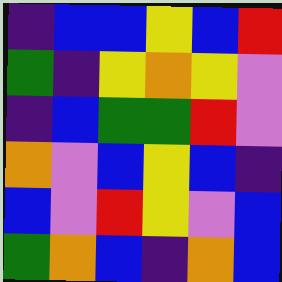[["indigo", "blue", "blue", "yellow", "blue", "red"], ["green", "indigo", "yellow", "orange", "yellow", "violet"], ["indigo", "blue", "green", "green", "red", "violet"], ["orange", "violet", "blue", "yellow", "blue", "indigo"], ["blue", "violet", "red", "yellow", "violet", "blue"], ["green", "orange", "blue", "indigo", "orange", "blue"]]